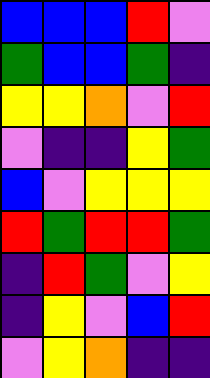[["blue", "blue", "blue", "red", "violet"], ["green", "blue", "blue", "green", "indigo"], ["yellow", "yellow", "orange", "violet", "red"], ["violet", "indigo", "indigo", "yellow", "green"], ["blue", "violet", "yellow", "yellow", "yellow"], ["red", "green", "red", "red", "green"], ["indigo", "red", "green", "violet", "yellow"], ["indigo", "yellow", "violet", "blue", "red"], ["violet", "yellow", "orange", "indigo", "indigo"]]